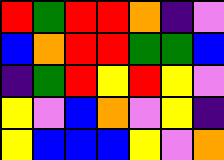[["red", "green", "red", "red", "orange", "indigo", "violet"], ["blue", "orange", "red", "red", "green", "green", "blue"], ["indigo", "green", "red", "yellow", "red", "yellow", "violet"], ["yellow", "violet", "blue", "orange", "violet", "yellow", "indigo"], ["yellow", "blue", "blue", "blue", "yellow", "violet", "orange"]]